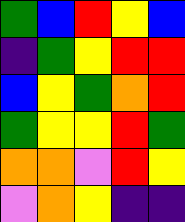[["green", "blue", "red", "yellow", "blue"], ["indigo", "green", "yellow", "red", "red"], ["blue", "yellow", "green", "orange", "red"], ["green", "yellow", "yellow", "red", "green"], ["orange", "orange", "violet", "red", "yellow"], ["violet", "orange", "yellow", "indigo", "indigo"]]